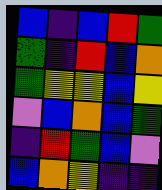[["blue", "indigo", "blue", "red", "green"], ["green", "indigo", "red", "blue", "orange"], ["green", "yellow", "yellow", "blue", "yellow"], ["violet", "blue", "orange", "blue", "green"], ["indigo", "red", "green", "blue", "violet"], ["blue", "orange", "yellow", "indigo", "indigo"]]